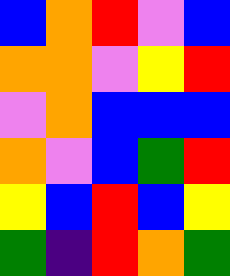[["blue", "orange", "red", "violet", "blue"], ["orange", "orange", "violet", "yellow", "red"], ["violet", "orange", "blue", "blue", "blue"], ["orange", "violet", "blue", "green", "red"], ["yellow", "blue", "red", "blue", "yellow"], ["green", "indigo", "red", "orange", "green"]]